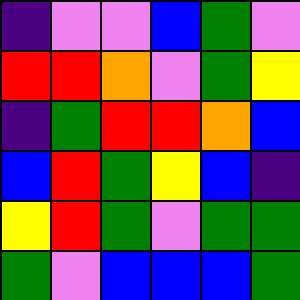[["indigo", "violet", "violet", "blue", "green", "violet"], ["red", "red", "orange", "violet", "green", "yellow"], ["indigo", "green", "red", "red", "orange", "blue"], ["blue", "red", "green", "yellow", "blue", "indigo"], ["yellow", "red", "green", "violet", "green", "green"], ["green", "violet", "blue", "blue", "blue", "green"]]